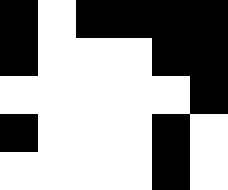[["black", "white", "black", "black", "black", "black"], ["black", "white", "white", "white", "black", "black"], ["white", "white", "white", "white", "white", "black"], ["black", "white", "white", "white", "black", "white"], ["white", "white", "white", "white", "black", "white"]]